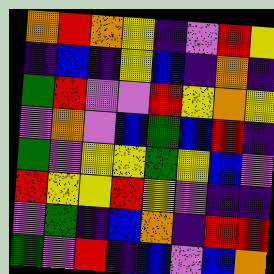[["orange", "red", "orange", "yellow", "indigo", "violet", "red", "yellow"], ["indigo", "blue", "indigo", "yellow", "blue", "indigo", "orange", "indigo"], ["green", "red", "violet", "violet", "red", "yellow", "orange", "yellow"], ["violet", "orange", "violet", "blue", "green", "blue", "red", "indigo"], ["green", "violet", "yellow", "yellow", "green", "yellow", "blue", "violet"], ["red", "yellow", "yellow", "red", "yellow", "violet", "indigo", "indigo"], ["violet", "green", "indigo", "blue", "orange", "indigo", "red", "red"], ["green", "violet", "red", "indigo", "blue", "violet", "blue", "orange"]]